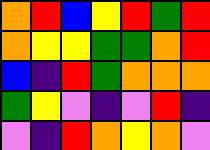[["orange", "red", "blue", "yellow", "red", "green", "red"], ["orange", "yellow", "yellow", "green", "green", "orange", "red"], ["blue", "indigo", "red", "green", "orange", "orange", "orange"], ["green", "yellow", "violet", "indigo", "violet", "red", "indigo"], ["violet", "indigo", "red", "orange", "yellow", "orange", "violet"]]